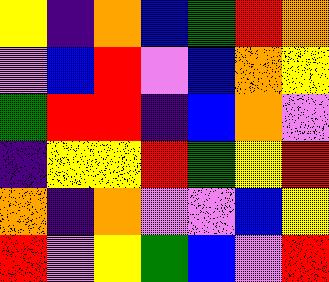[["yellow", "indigo", "orange", "blue", "green", "red", "orange"], ["violet", "blue", "red", "violet", "blue", "orange", "yellow"], ["green", "red", "red", "indigo", "blue", "orange", "violet"], ["indigo", "yellow", "yellow", "red", "green", "yellow", "red"], ["orange", "indigo", "orange", "violet", "violet", "blue", "yellow"], ["red", "violet", "yellow", "green", "blue", "violet", "red"]]